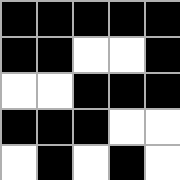[["black", "black", "black", "black", "black"], ["black", "black", "white", "white", "black"], ["white", "white", "black", "black", "black"], ["black", "black", "black", "white", "white"], ["white", "black", "white", "black", "white"]]